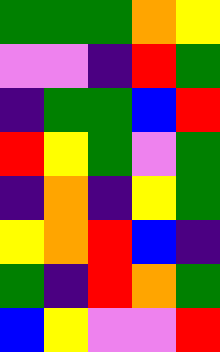[["green", "green", "green", "orange", "yellow"], ["violet", "violet", "indigo", "red", "green"], ["indigo", "green", "green", "blue", "red"], ["red", "yellow", "green", "violet", "green"], ["indigo", "orange", "indigo", "yellow", "green"], ["yellow", "orange", "red", "blue", "indigo"], ["green", "indigo", "red", "orange", "green"], ["blue", "yellow", "violet", "violet", "red"]]